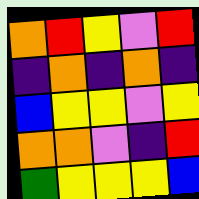[["orange", "red", "yellow", "violet", "red"], ["indigo", "orange", "indigo", "orange", "indigo"], ["blue", "yellow", "yellow", "violet", "yellow"], ["orange", "orange", "violet", "indigo", "red"], ["green", "yellow", "yellow", "yellow", "blue"]]